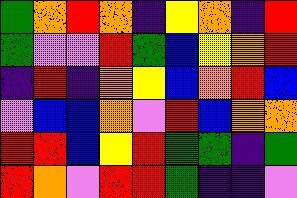[["green", "orange", "red", "orange", "indigo", "yellow", "orange", "indigo", "red"], ["green", "violet", "violet", "red", "green", "blue", "yellow", "orange", "red"], ["indigo", "red", "indigo", "orange", "yellow", "blue", "orange", "red", "blue"], ["violet", "blue", "blue", "orange", "violet", "red", "blue", "orange", "orange"], ["red", "red", "blue", "yellow", "red", "green", "green", "indigo", "green"], ["red", "orange", "violet", "red", "red", "green", "indigo", "indigo", "violet"]]